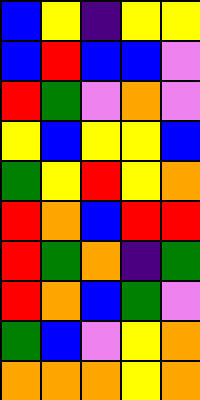[["blue", "yellow", "indigo", "yellow", "yellow"], ["blue", "red", "blue", "blue", "violet"], ["red", "green", "violet", "orange", "violet"], ["yellow", "blue", "yellow", "yellow", "blue"], ["green", "yellow", "red", "yellow", "orange"], ["red", "orange", "blue", "red", "red"], ["red", "green", "orange", "indigo", "green"], ["red", "orange", "blue", "green", "violet"], ["green", "blue", "violet", "yellow", "orange"], ["orange", "orange", "orange", "yellow", "orange"]]